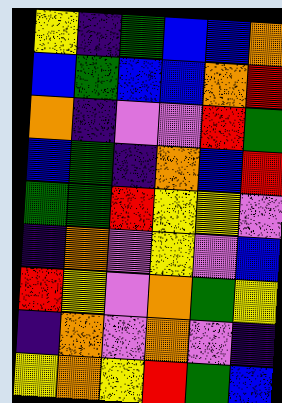[["yellow", "indigo", "green", "blue", "blue", "orange"], ["blue", "green", "blue", "blue", "orange", "red"], ["orange", "indigo", "violet", "violet", "red", "green"], ["blue", "green", "indigo", "orange", "blue", "red"], ["green", "green", "red", "yellow", "yellow", "violet"], ["indigo", "orange", "violet", "yellow", "violet", "blue"], ["red", "yellow", "violet", "orange", "green", "yellow"], ["indigo", "orange", "violet", "orange", "violet", "indigo"], ["yellow", "orange", "yellow", "red", "green", "blue"]]